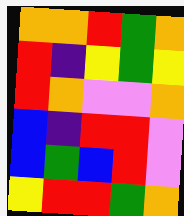[["orange", "orange", "red", "green", "orange"], ["red", "indigo", "yellow", "green", "yellow"], ["red", "orange", "violet", "violet", "orange"], ["blue", "indigo", "red", "red", "violet"], ["blue", "green", "blue", "red", "violet"], ["yellow", "red", "red", "green", "orange"]]